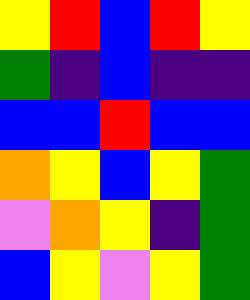[["yellow", "red", "blue", "red", "yellow"], ["green", "indigo", "blue", "indigo", "indigo"], ["blue", "blue", "red", "blue", "blue"], ["orange", "yellow", "blue", "yellow", "green"], ["violet", "orange", "yellow", "indigo", "green"], ["blue", "yellow", "violet", "yellow", "green"]]